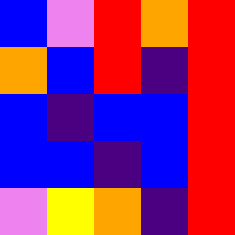[["blue", "violet", "red", "orange", "red"], ["orange", "blue", "red", "indigo", "red"], ["blue", "indigo", "blue", "blue", "red"], ["blue", "blue", "indigo", "blue", "red"], ["violet", "yellow", "orange", "indigo", "red"]]